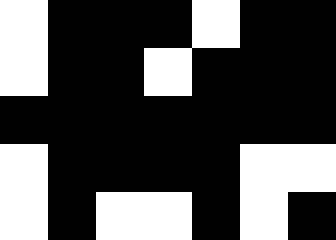[["white", "black", "black", "black", "white", "black", "black"], ["white", "black", "black", "white", "black", "black", "black"], ["black", "black", "black", "black", "black", "black", "black"], ["white", "black", "black", "black", "black", "white", "white"], ["white", "black", "white", "white", "black", "white", "black"]]